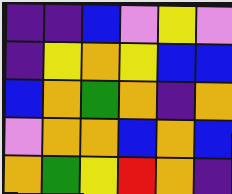[["indigo", "indigo", "blue", "violet", "yellow", "violet"], ["indigo", "yellow", "orange", "yellow", "blue", "blue"], ["blue", "orange", "green", "orange", "indigo", "orange"], ["violet", "orange", "orange", "blue", "orange", "blue"], ["orange", "green", "yellow", "red", "orange", "indigo"]]